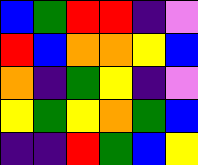[["blue", "green", "red", "red", "indigo", "violet"], ["red", "blue", "orange", "orange", "yellow", "blue"], ["orange", "indigo", "green", "yellow", "indigo", "violet"], ["yellow", "green", "yellow", "orange", "green", "blue"], ["indigo", "indigo", "red", "green", "blue", "yellow"]]